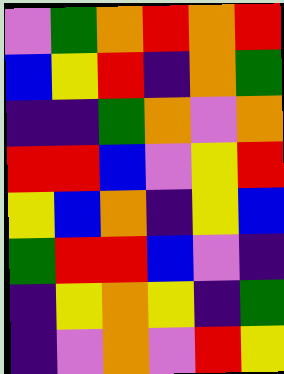[["violet", "green", "orange", "red", "orange", "red"], ["blue", "yellow", "red", "indigo", "orange", "green"], ["indigo", "indigo", "green", "orange", "violet", "orange"], ["red", "red", "blue", "violet", "yellow", "red"], ["yellow", "blue", "orange", "indigo", "yellow", "blue"], ["green", "red", "red", "blue", "violet", "indigo"], ["indigo", "yellow", "orange", "yellow", "indigo", "green"], ["indigo", "violet", "orange", "violet", "red", "yellow"]]